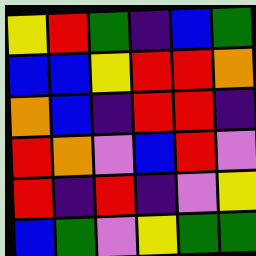[["yellow", "red", "green", "indigo", "blue", "green"], ["blue", "blue", "yellow", "red", "red", "orange"], ["orange", "blue", "indigo", "red", "red", "indigo"], ["red", "orange", "violet", "blue", "red", "violet"], ["red", "indigo", "red", "indigo", "violet", "yellow"], ["blue", "green", "violet", "yellow", "green", "green"]]